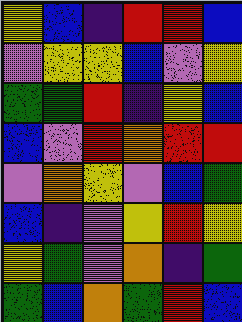[["yellow", "blue", "indigo", "red", "red", "blue"], ["violet", "yellow", "yellow", "blue", "violet", "yellow"], ["green", "green", "red", "indigo", "yellow", "blue"], ["blue", "violet", "red", "orange", "red", "red"], ["violet", "orange", "yellow", "violet", "blue", "green"], ["blue", "indigo", "violet", "yellow", "red", "yellow"], ["yellow", "green", "violet", "orange", "indigo", "green"], ["green", "blue", "orange", "green", "red", "blue"]]